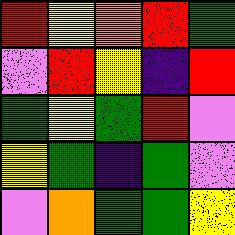[["red", "yellow", "orange", "red", "green"], ["violet", "red", "yellow", "indigo", "red"], ["green", "yellow", "green", "red", "violet"], ["yellow", "green", "indigo", "green", "violet"], ["violet", "orange", "green", "green", "yellow"]]